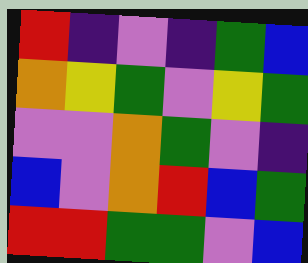[["red", "indigo", "violet", "indigo", "green", "blue"], ["orange", "yellow", "green", "violet", "yellow", "green"], ["violet", "violet", "orange", "green", "violet", "indigo"], ["blue", "violet", "orange", "red", "blue", "green"], ["red", "red", "green", "green", "violet", "blue"]]